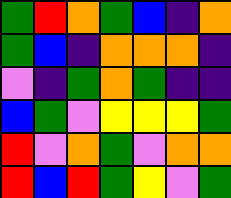[["green", "red", "orange", "green", "blue", "indigo", "orange"], ["green", "blue", "indigo", "orange", "orange", "orange", "indigo"], ["violet", "indigo", "green", "orange", "green", "indigo", "indigo"], ["blue", "green", "violet", "yellow", "yellow", "yellow", "green"], ["red", "violet", "orange", "green", "violet", "orange", "orange"], ["red", "blue", "red", "green", "yellow", "violet", "green"]]